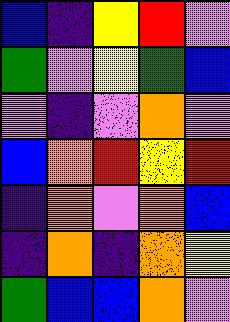[["blue", "indigo", "yellow", "red", "violet"], ["green", "violet", "yellow", "green", "blue"], ["violet", "indigo", "violet", "orange", "violet"], ["blue", "orange", "red", "yellow", "red"], ["indigo", "orange", "violet", "orange", "blue"], ["indigo", "orange", "indigo", "orange", "yellow"], ["green", "blue", "blue", "orange", "violet"]]